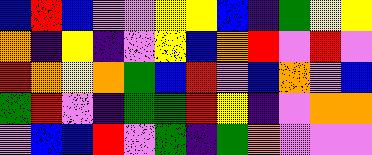[["blue", "red", "blue", "violet", "violet", "yellow", "yellow", "blue", "indigo", "green", "yellow", "yellow"], ["orange", "indigo", "yellow", "indigo", "violet", "yellow", "blue", "orange", "red", "violet", "red", "violet"], ["red", "orange", "yellow", "orange", "green", "blue", "red", "violet", "blue", "orange", "violet", "blue"], ["green", "red", "violet", "indigo", "green", "green", "red", "yellow", "indigo", "violet", "orange", "orange"], ["violet", "blue", "blue", "red", "violet", "green", "indigo", "green", "orange", "violet", "violet", "violet"]]